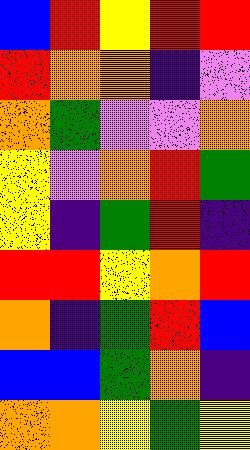[["blue", "red", "yellow", "red", "red"], ["red", "orange", "orange", "indigo", "violet"], ["orange", "green", "violet", "violet", "orange"], ["yellow", "violet", "orange", "red", "green"], ["yellow", "indigo", "green", "red", "indigo"], ["red", "red", "yellow", "orange", "red"], ["orange", "indigo", "green", "red", "blue"], ["blue", "blue", "green", "orange", "indigo"], ["orange", "orange", "yellow", "green", "yellow"]]